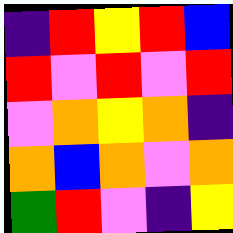[["indigo", "red", "yellow", "red", "blue"], ["red", "violet", "red", "violet", "red"], ["violet", "orange", "yellow", "orange", "indigo"], ["orange", "blue", "orange", "violet", "orange"], ["green", "red", "violet", "indigo", "yellow"]]